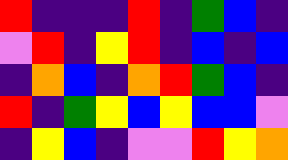[["red", "indigo", "indigo", "indigo", "red", "indigo", "green", "blue", "indigo"], ["violet", "red", "indigo", "yellow", "red", "indigo", "blue", "indigo", "blue"], ["indigo", "orange", "blue", "indigo", "orange", "red", "green", "blue", "indigo"], ["red", "indigo", "green", "yellow", "blue", "yellow", "blue", "blue", "violet"], ["indigo", "yellow", "blue", "indigo", "violet", "violet", "red", "yellow", "orange"]]